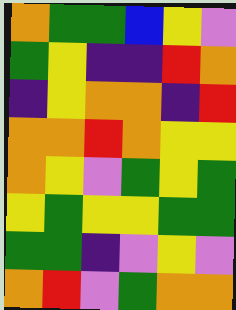[["orange", "green", "green", "blue", "yellow", "violet"], ["green", "yellow", "indigo", "indigo", "red", "orange"], ["indigo", "yellow", "orange", "orange", "indigo", "red"], ["orange", "orange", "red", "orange", "yellow", "yellow"], ["orange", "yellow", "violet", "green", "yellow", "green"], ["yellow", "green", "yellow", "yellow", "green", "green"], ["green", "green", "indigo", "violet", "yellow", "violet"], ["orange", "red", "violet", "green", "orange", "orange"]]